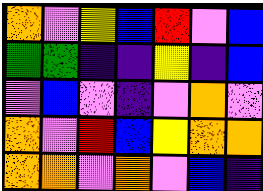[["orange", "violet", "yellow", "blue", "red", "violet", "blue"], ["green", "green", "indigo", "indigo", "yellow", "indigo", "blue"], ["violet", "blue", "violet", "indigo", "violet", "orange", "violet"], ["orange", "violet", "red", "blue", "yellow", "orange", "orange"], ["orange", "orange", "violet", "orange", "violet", "blue", "indigo"]]